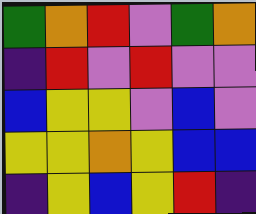[["green", "orange", "red", "violet", "green", "orange"], ["indigo", "red", "violet", "red", "violet", "violet"], ["blue", "yellow", "yellow", "violet", "blue", "violet"], ["yellow", "yellow", "orange", "yellow", "blue", "blue"], ["indigo", "yellow", "blue", "yellow", "red", "indigo"]]